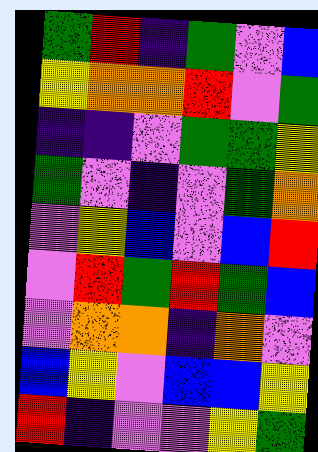[["green", "red", "indigo", "green", "violet", "blue"], ["yellow", "orange", "orange", "red", "violet", "green"], ["indigo", "indigo", "violet", "green", "green", "yellow"], ["green", "violet", "indigo", "violet", "green", "orange"], ["violet", "yellow", "blue", "violet", "blue", "red"], ["violet", "red", "green", "red", "green", "blue"], ["violet", "orange", "orange", "indigo", "orange", "violet"], ["blue", "yellow", "violet", "blue", "blue", "yellow"], ["red", "indigo", "violet", "violet", "yellow", "green"]]